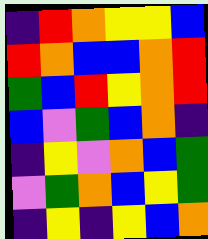[["indigo", "red", "orange", "yellow", "yellow", "blue"], ["red", "orange", "blue", "blue", "orange", "red"], ["green", "blue", "red", "yellow", "orange", "red"], ["blue", "violet", "green", "blue", "orange", "indigo"], ["indigo", "yellow", "violet", "orange", "blue", "green"], ["violet", "green", "orange", "blue", "yellow", "green"], ["indigo", "yellow", "indigo", "yellow", "blue", "orange"]]